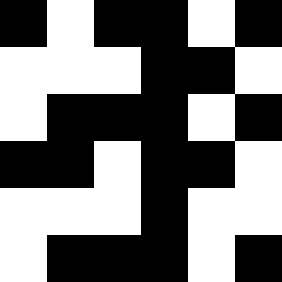[["black", "white", "black", "black", "white", "black"], ["white", "white", "white", "black", "black", "white"], ["white", "black", "black", "black", "white", "black"], ["black", "black", "white", "black", "black", "white"], ["white", "white", "white", "black", "white", "white"], ["white", "black", "black", "black", "white", "black"]]